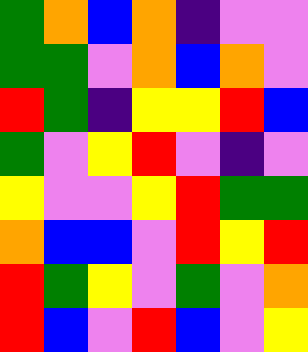[["green", "orange", "blue", "orange", "indigo", "violet", "violet"], ["green", "green", "violet", "orange", "blue", "orange", "violet"], ["red", "green", "indigo", "yellow", "yellow", "red", "blue"], ["green", "violet", "yellow", "red", "violet", "indigo", "violet"], ["yellow", "violet", "violet", "yellow", "red", "green", "green"], ["orange", "blue", "blue", "violet", "red", "yellow", "red"], ["red", "green", "yellow", "violet", "green", "violet", "orange"], ["red", "blue", "violet", "red", "blue", "violet", "yellow"]]